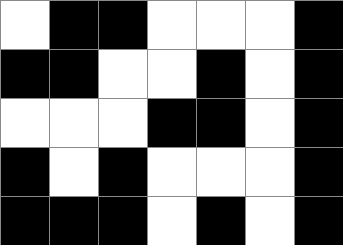[["white", "black", "black", "white", "white", "white", "black"], ["black", "black", "white", "white", "black", "white", "black"], ["white", "white", "white", "black", "black", "white", "black"], ["black", "white", "black", "white", "white", "white", "black"], ["black", "black", "black", "white", "black", "white", "black"]]